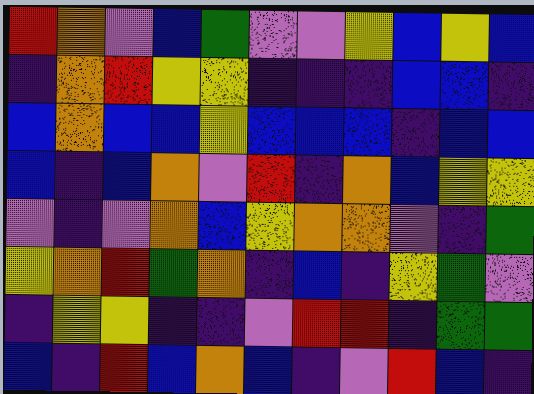[["red", "orange", "violet", "blue", "green", "violet", "violet", "yellow", "blue", "yellow", "blue"], ["indigo", "orange", "red", "yellow", "yellow", "indigo", "indigo", "indigo", "blue", "blue", "indigo"], ["blue", "orange", "blue", "blue", "yellow", "blue", "blue", "blue", "indigo", "blue", "blue"], ["blue", "indigo", "blue", "orange", "violet", "red", "indigo", "orange", "blue", "yellow", "yellow"], ["violet", "indigo", "violet", "orange", "blue", "yellow", "orange", "orange", "violet", "indigo", "green"], ["yellow", "orange", "red", "green", "orange", "indigo", "blue", "indigo", "yellow", "green", "violet"], ["indigo", "yellow", "yellow", "indigo", "indigo", "violet", "red", "red", "indigo", "green", "green"], ["blue", "indigo", "red", "blue", "orange", "blue", "indigo", "violet", "red", "blue", "indigo"]]